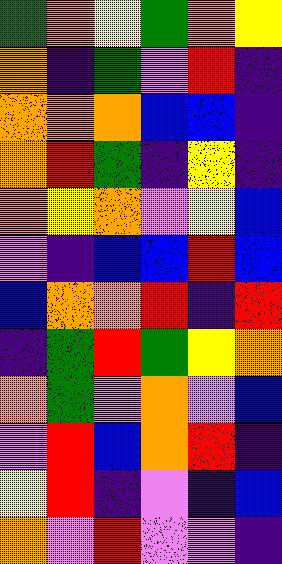[["green", "orange", "yellow", "green", "orange", "yellow"], ["orange", "indigo", "green", "violet", "red", "indigo"], ["orange", "orange", "orange", "blue", "blue", "indigo"], ["orange", "red", "green", "indigo", "yellow", "indigo"], ["orange", "yellow", "orange", "violet", "yellow", "blue"], ["violet", "indigo", "blue", "blue", "red", "blue"], ["blue", "orange", "orange", "red", "indigo", "red"], ["indigo", "green", "red", "green", "yellow", "orange"], ["orange", "green", "violet", "orange", "violet", "blue"], ["violet", "red", "blue", "orange", "red", "indigo"], ["yellow", "red", "indigo", "violet", "indigo", "blue"], ["orange", "violet", "red", "violet", "violet", "indigo"]]